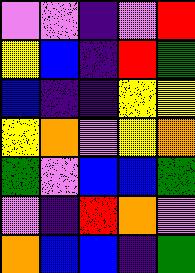[["violet", "violet", "indigo", "violet", "red"], ["yellow", "blue", "indigo", "red", "green"], ["blue", "indigo", "indigo", "yellow", "yellow"], ["yellow", "orange", "violet", "yellow", "orange"], ["green", "violet", "blue", "blue", "green"], ["violet", "indigo", "red", "orange", "violet"], ["orange", "blue", "blue", "indigo", "green"]]